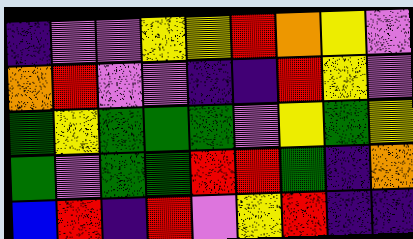[["indigo", "violet", "violet", "yellow", "yellow", "red", "orange", "yellow", "violet"], ["orange", "red", "violet", "violet", "indigo", "indigo", "red", "yellow", "violet"], ["green", "yellow", "green", "green", "green", "violet", "yellow", "green", "yellow"], ["green", "violet", "green", "green", "red", "red", "green", "indigo", "orange"], ["blue", "red", "indigo", "red", "violet", "yellow", "red", "indigo", "indigo"]]